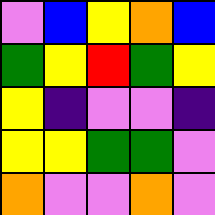[["violet", "blue", "yellow", "orange", "blue"], ["green", "yellow", "red", "green", "yellow"], ["yellow", "indigo", "violet", "violet", "indigo"], ["yellow", "yellow", "green", "green", "violet"], ["orange", "violet", "violet", "orange", "violet"]]